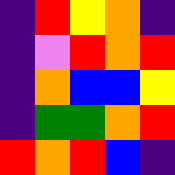[["indigo", "red", "yellow", "orange", "indigo"], ["indigo", "violet", "red", "orange", "red"], ["indigo", "orange", "blue", "blue", "yellow"], ["indigo", "green", "green", "orange", "red"], ["red", "orange", "red", "blue", "indigo"]]